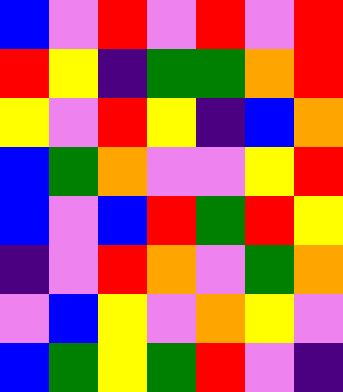[["blue", "violet", "red", "violet", "red", "violet", "red"], ["red", "yellow", "indigo", "green", "green", "orange", "red"], ["yellow", "violet", "red", "yellow", "indigo", "blue", "orange"], ["blue", "green", "orange", "violet", "violet", "yellow", "red"], ["blue", "violet", "blue", "red", "green", "red", "yellow"], ["indigo", "violet", "red", "orange", "violet", "green", "orange"], ["violet", "blue", "yellow", "violet", "orange", "yellow", "violet"], ["blue", "green", "yellow", "green", "red", "violet", "indigo"]]